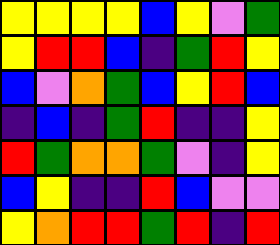[["yellow", "yellow", "yellow", "yellow", "blue", "yellow", "violet", "green"], ["yellow", "red", "red", "blue", "indigo", "green", "red", "yellow"], ["blue", "violet", "orange", "green", "blue", "yellow", "red", "blue"], ["indigo", "blue", "indigo", "green", "red", "indigo", "indigo", "yellow"], ["red", "green", "orange", "orange", "green", "violet", "indigo", "yellow"], ["blue", "yellow", "indigo", "indigo", "red", "blue", "violet", "violet"], ["yellow", "orange", "red", "red", "green", "red", "indigo", "red"]]